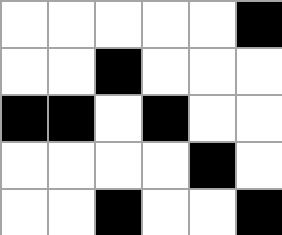[["white", "white", "white", "white", "white", "black"], ["white", "white", "black", "white", "white", "white"], ["black", "black", "white", "black", "white", "white"], ["white", "white", "white", "white", "black", "white"], ["white", "white", "black", "white", "white", "black"]]